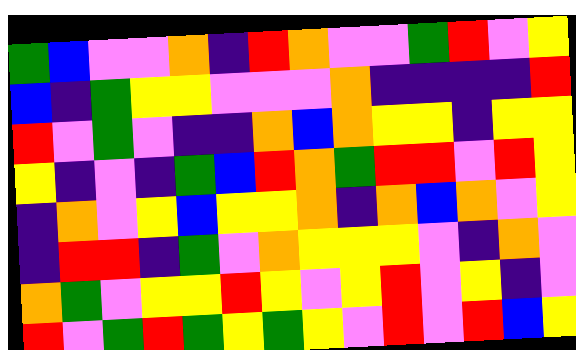[["green", "blue", "violet", "violet", "orange", "indigo", "red", "orange", "violet", "violet", "green", "red", "violet", "yellow"], ["blue", "indigo", "green", "yellow", "yellow", "violet", "violet", "violet", "orange", "indigo", "indigo", "indigo", "indigo", "red"], ["red", "violet", "green", "violet", "indigo", "indigo", "orange", "blue", "orange", "yellow", "yellow", "indigo", "yellow", "yellow"], ["yellow", "indigo", "violet", "indigo", "green", "blue", "red", "orange", "green", "red", "red", "violet", "red", "yellow"], ["indigo", "orange", "violet", "yellow", "blue", "yellow", "yellow", "orange", "indigo", "orange", "blue", "orange", "violet", "yellow"], ["indigo", "red", "red", "indigo", "green", "violet", "orange", "yellow", "yellow", "yellow", "violet", "indigo", "orange", "violet"], ["orange", "green", "violet", "yellow", "yellow", "red", "yellow", "violet", "yellow", "red", "violet", "yellow", "indigo", "violet"], ["red", "violet", "green", "red", "green", "yellow", "green", "yellow", "violet", "red", "violet", "red", "blue", "yellow"]]